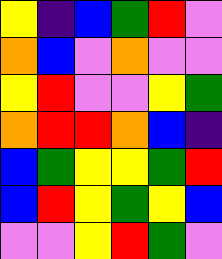[["yellow", "indigo", "blue", "green", "red", "violet"], ["orange", "blue", "violet", "orange", "violet", "violet"], ["yellow", "red", "violet", "violet", "yellow", "green"], ["orange", "red", "red", "orange", "blue", "indigo"], ["blue", "green", "yellow", "yellow", "green", "red"], ["blue", "red", "yellow", "green", "yellow", "blue"], ["violet", "violet", "yellow", "red", "green", "violet"]]